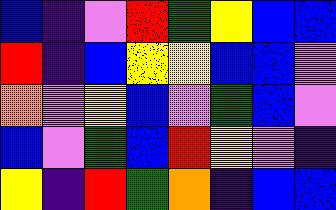[["blue", "indigo", "violet", "red", "green", "yellow", "blue", "blue"], ["red", "indigo", "blue", "yellow", "yellow", "blue", "blue", "violet"], ["orange", "violet", "yellow", "blue", "violet", "green", "blue", "violet"], ["blue", "violet", "green", "blue", "red", "yellow", "violet", "indigo"], ["yellow", "indigo", "red", "green", "orange", "indigo", "blue", "blue"]]